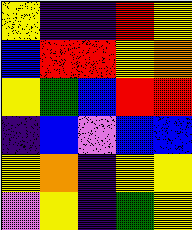[["yellow", "indigo", "indigo", "red", "yellow"], ["blue", "red", "red", "yellow", "orange"], ["yellow", "green", "blue", "red", "red"], ["indigo", "blue", "violet", "blue", "blue"], ["yellow", "orange", "indigo", "yellow", "yellow"], ["violet", "yellow", "indigo", "green", "yellow"]]